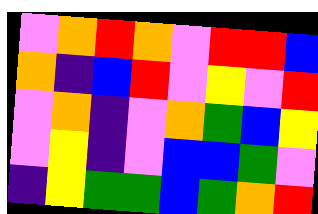[["violet", "orange", "red", "orange", "violet", "red", "red", "blue"], ["orange", "indigo", "blue", "red", "violet", "yellow", "violet", "red"], ["violet", "orange", "indigo", "violet", "orange", "green", "blue", "yellow"], ["violet", "yellow", "indigo", "violet", "blue", "blue", "green", "violet"], ["indigo", "yellow", "green", "green", "blue", "green", "orange", "red"]]